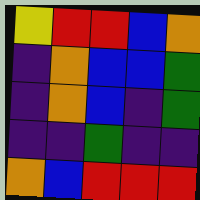[["yellow", "red", "red", "blue", "orange"], ["indigo", "orange", "blue", "blue", "green"], ["indigo", "orange", "blue", "indigo", "green"], ["indigo", "indigo", "green", "indigo", "indigo"], ["orange", "blue", "red", "red", "red"]]